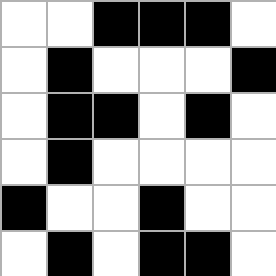[["white", "white", "black", "black", "black", "white"], ["white", "black", "white", "white", "white", "black"], ["white", "black", "black", "white", "black", "white"], ["white", "black", "white", "white", "white", "white"], ["black", "white", "white", "black", "white", "white"], ["white", "black", "white", "black", "black", "white"]]